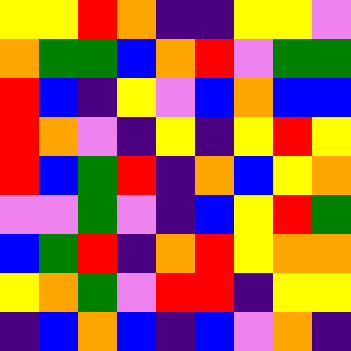[["yellow", "yellow", "red", "orange", "indigo", "indigo", "yellow", "yellow", "violet"], ["orange", "green", "green", "blue", "orange", "red", "violet", "green", "green"], ["red", "blue", "indigo", "yellow", "violet", "blue", "orange", "blue", "blue"], ["red", "orange", "violet", "indigo", "yellow", "indigo", "yellow", "red", "yellow"], ["red", "blue", "green", "red", "indigo", "orange", "blue", "yellow", "orange"], ["violet", "violet", "green", "violet", "indigo", "blue", "yellow", "red", "green"], ["blue", "green", "red", "indigo", "orange", "red", "yellow", "orange", "orange"], ["yellow", "orange", "green", "violet", "red", "red", "indigo", "yellow", "yellow"], ["indigo", "blue", "orange", "blue", "indigo", "blue", "violet", "orange", "indigo"]]